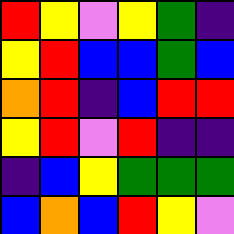[["red", "yellow", "violet", "yellow", "green", "indigo"], ["yellow", "red", "blue", "blue", "green", "blue"], ["orange", "red", "indigo", "blue", "red", "red"], ["yellow", "red", "violet", "red", "indigo", "indigo"], ["indigo", "blue", "yellow", "green", "green", "green"], ["blue", "orange", "blue", "red", "yellow", "violet"]]